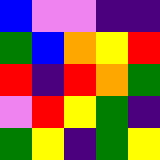[["blue", "violet", "violet", "indigo", "indigo"], ["green", "blue", "orange", "yellow", "red"], ["red", "indigo", "red", "orange", "green"], ["violet", "red", "yellow", "green", "indigo"], ["green", "yellow", "indigo", "green", "yellow"]]